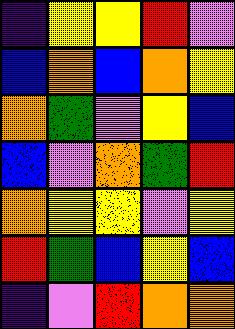[["indigo", "yellow", "yellow", "red", "violet"], ["blue", "orange", "blue", "orange", "yellow"], ["orange", "green", "violet", "yellow", "blue"], ["blue", "violet", "orange", "green", "red"], ["orange", "yellow", "yellow", "violet", "yellow"], ["red", "green", "blue", "yellow", "blue"], ["indigo", "violet", "red", "orange", "orange"]]